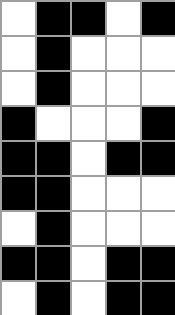[["white", "black", "black", "white", "black"], ["white", "black", "white", "white", "white"], ["white", "black", "white", "white", "white"], ["black", "white", "white", "white", "black"], ["black", "black", "white", "black", "black"], ["black", "black", "white", "white", "white"], ["white", "black", "white", "white", "white"], ["black", "black", "white", "black", "black"], ["white", "black", "white", "black", "black"]]